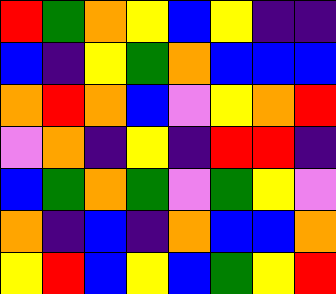[["red", "green", "orange", "yellow", "blue", "yellow", "indigo", "indigo"], ["blue", "indigo", "yellow", "green", "orange", "blue", "blue", "blue"], ["orange", "red", "orange", "blue", "violet", "yellow", "orange", "red"], ["violet", "orange", "indigo", "yellow", "indigo", "red", "red", "indigo"], ["blue", "green", "orange", "green", "violet", "green", "yellow", "violet"], ["orange", "indigo", "blue", "indigo", "orange", "blue", "blue", "orange"], ["yellow", "red", "blue", "yellow", "blue", "green", "yellow", "red"]]